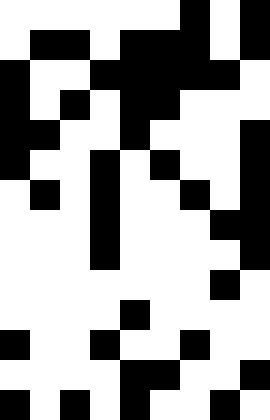[["white", "white", "white", "white", "white", "white", "black", "white", "black"], ["white", "black", "black", "white", "black", "black", "black", "white", "black"], ["black", "white", "white", "black", "black", "black", "black", "black", "white"], ["black", "white", "black", "white", "black", "black", "white", "white", "white"], ["black", "black", "white", "white", "black", "white", "white", "white", "black"], ["black", "white", "white", "black", "white", "black", "white", "white", "black"], ["white", "black", "white", "black", "white", "white", "black", "white", "black"], ["white", "white", "white", "black", "white", "white", "white", "black", "black"], ["white", "white", "white", "black", "white", "white", "white", "white", "black"], ["white", "white", "white", "white", "white", "white", "white", "black", "white"], ["white", "white", "white", "white", "black", "white", "white", "white", "white"], ["black", "white", "white", "black", "white", "white", "black", "white", "white"], ["white", "white", "white", "white", "black", "black", "white", "white", "black"], ["black", "white", "black", "white", "black", "white", "white", "black", "white"]]